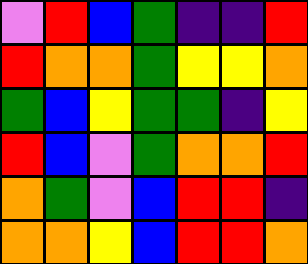[["violet", "red", "blue", "green", "indigo", "indigo", "red"], ["red", "orange", "orange", "green", "yellow", "yellow", "orange"], ["green", "blue", "yellow", "green", "green", "indigo", "yellow"], ["red", "blue", "violet", "green", "orange", "orange", "red"], ["orange", "green", "violet", "blue", "red", "red", "indigo"], ["orange", "orange", "yellow", "blue", "red", "red", "orange"]]